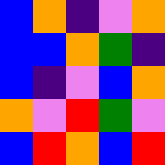[["blue", "orange", "indigo", "violet", "orange"], ["blue", "blue", "orange", "green", "indigo"], ["blue", "indigo", "violet", "blue", "orange"], ["orange", "violet", "red", "green", "violet"], ["blue", "red", "orange", "blue", "red"]]